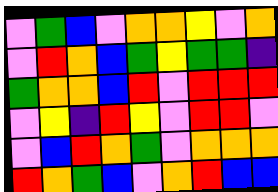[["violet", "green", "blue", "violet", "orange", "orange", "yellow", "violet", "orange"], ["violet", "red", "orange", "blue", "green", "yellow", "green", "green", "indigo"], ["green", "orange", "orange", "blue", "red", "violet", "red", "red", "red"], ["violet", "yellow", "indigo", "red", "yellow", "violet", "red", "red", "violet"], ["violet", "blue", "red", "orange", "green", "violet", "orange", "orange", "orange"], ["red", "orange", "green", "blue", "violet", "orange", "red", "blue", "blue"]]